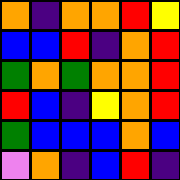[["orange", "indigo", "orange", "orange", "red", "yellow"], ["blue", "blue", "red", "indigo", "orange", "red"], ["green", "orange", "green", "orange", "orange", "red"], ["red", "blue", "indigo", "yellow", "orange", "red"], ["green", "blue", "blue", "blue", "orange", "blue"], ["violet", "orange", "indigo", "blue", "red", "indigo"]]